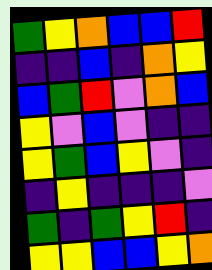[["green", "yellow", "orange", "blue", "blue", "red"], ["indigo", "indigo", "blue", "indigo", "orange", "yellow"], ["blue", "green", "red", "violet", "orange", "blue"], ["yellow", "violet", "blue", "violet", "indigo", "indigo"], ["yellow", "green", "blue", "yellow", "violet", "indigo"], ["indigo", "yellow", "indigo", "indigo", "indigo", "violet"], ["green", "indigo", "green", "yellow", "red", "indigo"], ["yellow", "yellow", "blue", "blue", "yellow", "orange"]]